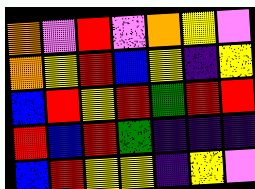[["orange", "violet", "red", "violet", "orange", "yellow", "violet"], ["orange", "yellow", "red", "blue", "yellow", "indigo", "yellow"], ["blue", "red", "yellow", "red", "green", "red", "red"], ["red", "blue", "red", "green", "indigo", "indigo", "indigo"], ["blue", "red", "yellow", "yellow", "indigo", "yellow", "violet"]]